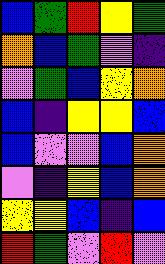[["blue", "green", "red", "yellow", "green"], ["orange", "blue", "green", "violet", "indigo"], ["violet", "green", "blue", "yellow", "orange"], ["blue", "indigo", "yellow", "yellow", "blue"], ["blue", "violet", "violet", "blue", "orange"], ["violet", "indigo", "yellow", "blue", "orange"], ["yellow", "yellow", "blue", "indigo", "blue"], ["red", "green", "violet", "red", "violet"]]